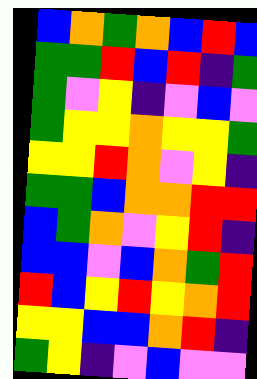[["blue", "orange", "green", "orange", "blue", "red", "blue"], ["green", "green", "red", "blue", "red", "indigo", "green"], ["green", "violet", "yellow", "indigo", "violet", "blue", "violet"], ["green", "yellow", "yellow", "orange", "yellow", "yellow", "green"], ["yellow", "yellow", "red", "orange", "violet", "yellow", "indigo"], ["green", "green", "blue", "orange", "orange", "red", "red"], ["blue", "green", "orange", "violet", "yellow", "red", "indigo"], ["blue", "blue", "violet", "blue", "orange", "green", "red"], ["red", "blue", "yellow", "red", "yellow", "orange", "red"], ["yellow", "yellow", "blue", "blue", "orange", "red", "indigo"], ["green", "yellow", "indigo", "violet", "blue", "violet", "violet"]]